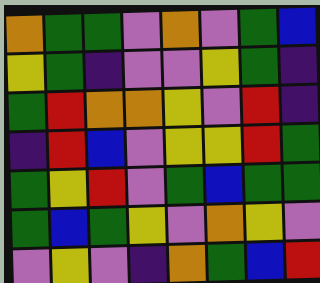[["orange", "green", "green", "violet", "orange", "violet", "green", "blue"], ["yellow", "green", "indigo", "violet", "violet", "yellow", "green", "indigo"], ["green", "red", "orange", "orange", "yellow", "violet", "red", "indigo"], ["indigo", "red", "blue", "violet", "yellow", "yellow", "red", "green"], ["green", "yellow", "red", "violet", "green", "blue", "green", "green"], ["green", "blue", "green", "yellow", "violet", "orange", "yellow", "violet"], ["violet", "yellow", "violet", "indigo", "orange", "green", "blue", "red"]]